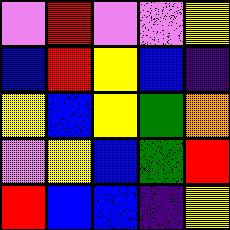[["violet", "red", "violet", "violet", "yellow"], ["blue", "red", "yellow", "blue", "indigo"], ["yellow", "blue", "yellow", "green", "orange"], ["violet", "yellow", "blue", "green", "red"], ["red", "blue", "blue", "indigo", "yellow"]]